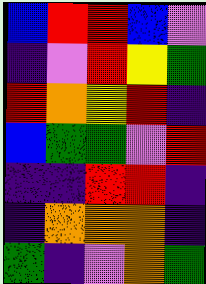[["blue", "red", "red", "blue", "violet"], ["indigo", "violet", "red", "yellow", "green"], ["red", "orange", "yellow", "red", "indigo"], ["blue", "green", "green", "violet", "red"], ["indigo", "indigo", "red", "red", "indigo"], ["indigo", "orange", "orange", "orange", "indigo"], ["green", "indigo", "violet", "orange", "green"]]